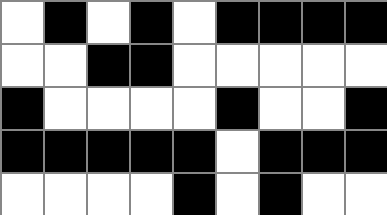[["white", "black", "white", "black", "white", "black", "black", "black", "black"], ["white", "white", "black", "black", "white", "white", "white", "white", "white"], ["black", "white", "white", "white", "white", "black", "white", "white", "black"], ["black", "black", "black", "black", "black", "white", "black", "black", "black"], ["white", "white", "white", "white", "black", "white", "black", "white", "white"]]